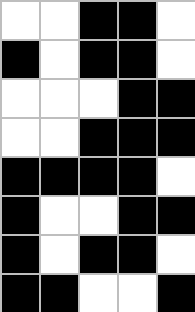[["white", "white", "black", "black", "white"], ["black", "white", "black", "black", "white"], ["white", "white", "white", "black", "black"], ["white", "white", "black", "black", "black"], ["black", "black", "black", "black", "white"], ["black", "white", "white", "black", "black"], ["black", "white", "black", "black", "white"], ["black", "black", "white", "white", "black"]]